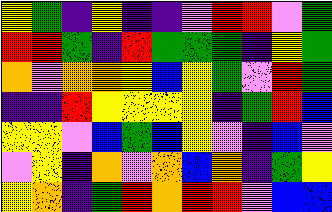[["yellow", "green", "indigo", "yellow", "indigo", "indigo", "violet", "red", "red", "violet", "green"], ["red", "red", "green", "indigo", "red", "green", "green", "green", "indigo", "yellow", "green"], ["orange", "violet", "orange", "orange", "yellow", "blue", "yellow", "green", "violet", "red", "green"], ["indigo", "indigo", "red", "yellow", "yellow", "yellow", "yellow", "indigo", "green", "red", "blue"], ["yellow", "yellow", "violet", "blue", "green", "blue", "yellow", "violet", "indigo", "blue", "violet"], ["violet", "yellow", "indigo", "orange", "violet", "orange", "blue", "orange", "indigo", "green", "yellow"], ["yellow", "orange", "indigo", "green", "red", "orange", "red", "red", "violet", "blue", "blue"]]